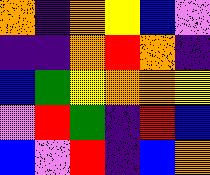[["orange", "indigo", "orange", "yellow", "blue", "violet"], ["indigo", "indigo", "orange", "red", "orange", "indigo"], ["blue", "green", "yellow", "orange", "orange", "yellow"], ["violet", "red", "green", "indigo", "red", "blue"], ["blue", "violet", "red", "indigo", "blue", "orange"]]